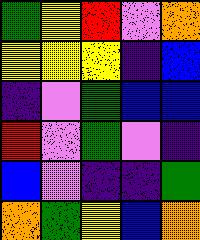[["green", "yellow", "red", "violet", "orange"], ["yellow", "yellow", "yellow", "indigo", "blue"], ["indigo", "violet", "green", "blue", "blue"], ["red", "violet", "green", "violet", "indigo"], ["blue", "violet", "indigo", "indigo", "green"], ["orange", "green", "yellow", "blue", "orange"]]